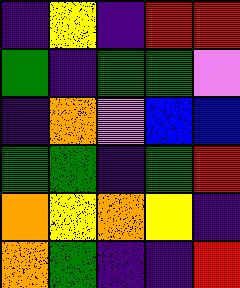[["indigo", "yellow", "indigo", "red", "red"], ["green", "indigo", "green", "green", "violet"], ["indigo", "orange", "violet", "blue", "blue"], ["green", "green", "indigo", "green", "red"], ["orange", "yellow", "orange", "yellow", "indigo"], ["orange", "green", "indigo", "indigo", "red"]]